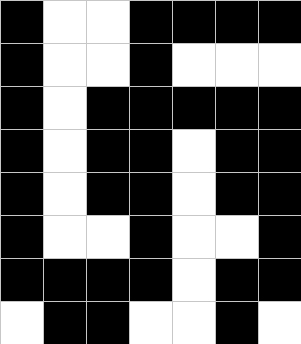[["black", "white", "white", "black", "black", "black", "black"], ["black", "white", "white", "black", "white", "white", "white"], ["black", "white", "black", "black", "black", "black", "black"], ["black", "white", "black", "black", "white", "black", "black"], ["black", "white", "black", "black", "white", "black", "black"], ["black", "white", "white", "black", "white", "white", "black"], ["black", "black", "black", "black", "white", "black", "black"], ["white", "black", "black", "white", "white", "black", "white"]]